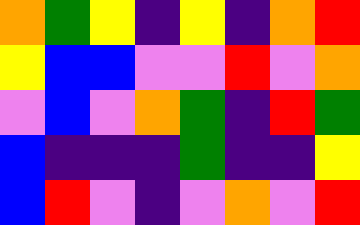[["orange", "green", "yellow", "indigo", "yellow", "indigo", "orange", "red"], ["yellow", "blue", "blue", "violet", "violet", "red", "violet", "orange"], ["violet", "blue", "violet", "orange", "green", "indigo", "red", "green"], ["blue", "indigo", "indigo", "indigo", "green", "indigo", "indigo", "yellow"], ["blue", "red", "violet", "indigo", "violet", "orange", "violet", "red"]]